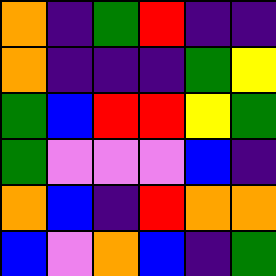[["orange", "indigo", "green", "red", "indigo", "indigo"], ["orange", "indigo", "indigo", "indigo", "green", "yellow"], ["green", "blue", "red", "red", "yellow", "green"], ["green", "violet", "violet", "violet", "blue", "indigo"], ["orange", "blue", "indigo", "red", "orange", "orange"], ["blue", "violet", "orange", "blue", "indigo", "green"]]